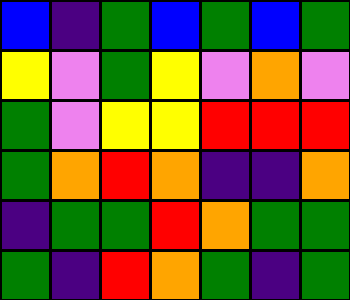[["blue", "indigo", "green", "blue", "green", "blue", "green"], ["yellow", "violet", "green", "yellow", "violet", "orange", "violet"], ["green", "violet", "yellow", "yellow", "red", "red", "red"], ["green", "orange", "red", "orange", "indigo", "indigo", "orange"], ["indigo", "green", "green", "red", "orange", "green", "green"], ["green", "indigo", "red", "orange", "green", "indigo", "green"]]